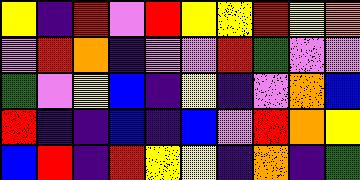[["yellow", "indigo", "red", "violet", "red", "yellow", "yellow", "red", "yellow", "orange"], ["violet", "red", "orange", "indigo", "violet", "violet", "red", "green", "violet", "violet"], ["green", "violet", "yellow", "blue", "indigo", "yellow", "indigo", "violet", "orange", "blue"], ["red", "indigo", "indigo", "blue", "indigo", "blue", "violet", "red", "orange", "yellow"], ["blue", "red", "indigo", "red", "yellow", "yellow", "indigo", "orange", "indigo", "green"]]